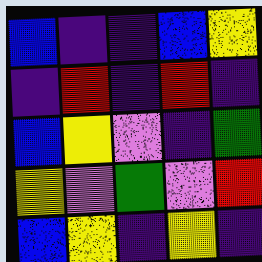[["blue", "indigo", "indigo", "blue", "yellow"], ["indigo", "red", "indigo", "red", "indigo"], ["blue", "yellow", "violet", "indigo", "green"], ["yellow", "violet", "green", "violet", "red"], ["blue", "yellow", "indigo", "yellow", "indigo"]]